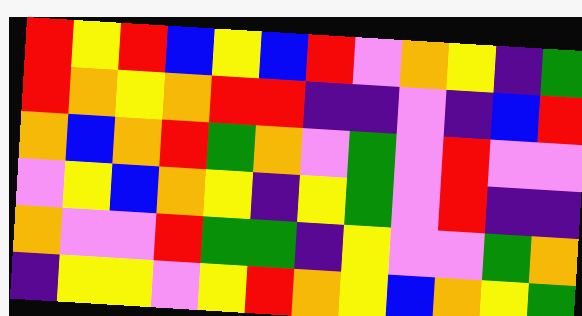[["red", "yellow", "red", "blue", "yellow", "blue", "red", "violet", "orange", "yellow", "indigo", "green"], ["red", "orange", "yellow", "orange", "red", "red", "indigo", "indigo", "violet", "indigo", "blue", "red"], ["orange", "blue", "orange", "red", "green", "orange", "violet", "green", "violet", "red", "violet", "violet"], ["violet", "yellow", "blue", "orange", "yellow", "indigo", "yellow", "green", "violet", "red", "indigo", "indigo"], ["orange", "violet", "violet", "red", "green", "green", "indigo", "yellow", "violet", "violet", "green", "orange"], ["indigo", "yellow", "yellow", "violet", "yellow", "red", "orange", "yellow", "blue", "orange", "yellow", "green"]]